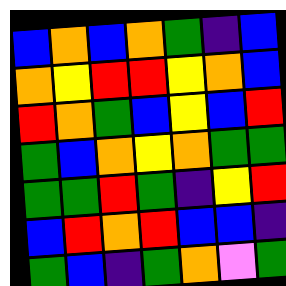[["blue", "orange", "blue", "orange", "green", "indigo", "blue"], ["orange", "yellow", "red", "red", "yellow", "orange", "blue"], ["red", "orange", "green", "blue", "yellow", "blue", "red"], ["green", "blue", "orange", "yellow", "orange", "green", "green"], ["green", "green", "red", "green", "indigo", "yellow", "red"], ["blue", "red", "orange", "red", "blue", "blue", "indigo"], ["green", "blue", "indigo", "green", "orange", "violet", "green"]]